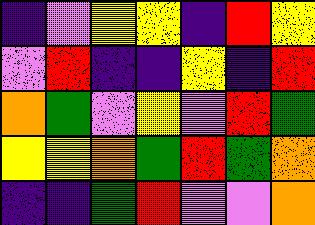[["indigo", "violet", "yellow", "yellow", "indigo", "red", "yellow"], ["violet", "red", "indigo", "indigo", "yellow", "indigo", "red"], ["orange", "green", "violet", "yellow", "violet", "red", "green"], ["yellow", "yellow", "orange", "green", "red", "green", "orange"], ["indigo", "indigo", "green", "red", "violet", "violet", "orange"]]